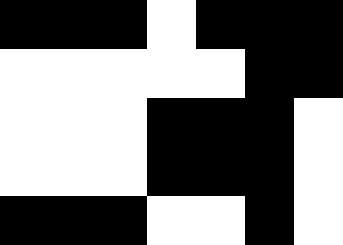[["black", "black", "black", "white", "black", "black", "black"], ["white", "white", "white", "white", "white", "black", "black"], ["white", "white", "white", "black", "black", "black", "white"], ["white", "white", "white", "black", "black", "black", "white"], ["black", "black", "black", "white", "white", "black", "white"]]